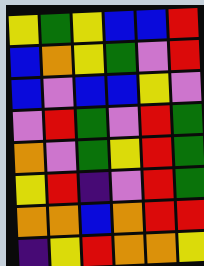[["yellow", "green", "yellow", "blue", "blue", "red"], ["blue", "orange", "yellow", "green", "violet", "red"], ["blue", "violet", "blue", "blue", "yellow", "violet"], ["violet", "red", "green", "violet", "red", "green"], ["orange", "violet", "green", "yellow", "red", "green"], ["yellow", "red", "indigo", "violet", "red", "green"], ["orange", "orange", "blue", "orange", "red", "red"], ["indigo", "yellow", "red", "orange", "orange", "yellow"]]